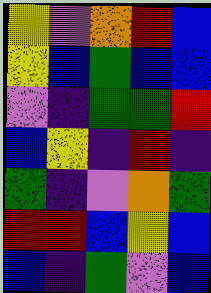[["yellow", "violet", "orange", "red", "blue"], ["yellow", "blue", "green", "blue", "blue"], ["violet", "indigo", "green", "green", "red"], ["blue", "yellow", "indigo", "red", "indigo"], ["green", "indigo", "violet", "orange", "green"], ["red", "red", "blue", "yellow", "blue"], ["blue", "indigo", "green", "violet", "blue"]]